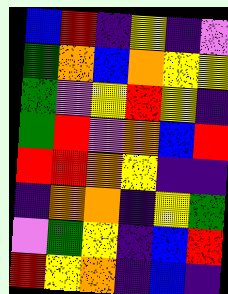[["blue", "red", "indigo", "yellow", "indigo", "violet"], ["green", "orange", "blue", "orange", "yellow", "yellow"], ["green", "violet", "yellow", "red", "yellow", "indigo"], ["green", "red", "violet", "orange", "blue", "red"], ["red", "red", "orange", "yellow", "indigo", "indigo"], ["indigo", "orange", "orange", "indigo", "yellow", "green"], ["violet", "green", "yellow", "indigo", "blue", "red"], ["red", "yellow", "orange", "indigo", "blue", "indigo"]]